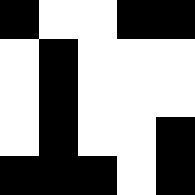[["black", "white", "white", "black", "black"], ["white", "black", "white", "white", "white"], ["white", "black", "white", "white", "white"], ["white", "black", "white", "white", "black"], ["black", "black", "black", "white", "black"]]